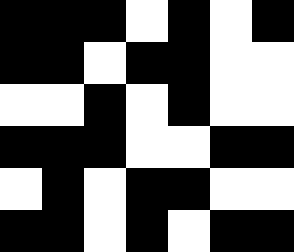[["black", "black", "black", "white", "black", "white", "black"], ["black", "black", "white", "black", "black", "white", "white"], ["white", "white", "black", "white", "black", "white", "white"], ["black", "black", "black", "white", "white", "black", "black"], ["white", "black", "white", "black", "black", "white", "white"], ["black", "black", "white", "black", "white", "black", "black"]]